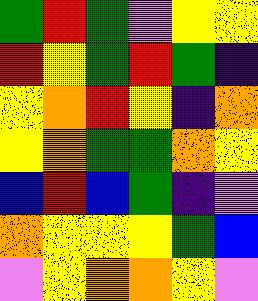[["green", "red", "green", "violet", "yellow", "yellow"], ["red", "yellow", "green", "red", "green", "indigo"], ["yellow", "orange", "red", "yellow", "indigo", "orange"], ["yellow", "orange", "green", "green", "orange", "yellow"], ["blue", "red", "blue", "green", "indigo", "violet"], ["orange", "yellow", "yellow", "yellow", "green", "blue"], ["violet", "yellow", "orange", "orange", "yellow", "violet"]]